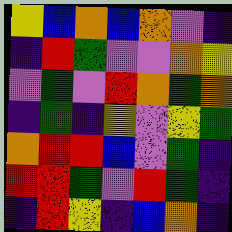[["yellow", "blue", "orange", "blue", "orange", "violet", "indigo"], ["indigo", "red", "green", "violet", "violet", "orange", "yellow"], ["violet", "green", "violet", "red", "orange", "green", "orange"], ["indigo", "green", "indigo", "yellow", "violet", "yellow", "green"], ["orange", "red", "red", "blue", "violet", "green", "indigo"], ["red", "red", "green", "violet", "red", "green", "indigo"], ["indigo", "red", "yellow", "indigo", "blue", "orange", "indigo"]]